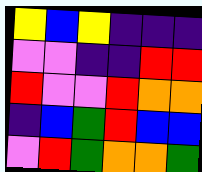[["yellow", "blue", "yellow", "indigo", "indigo", "indigo"], ["violet", "violet", "indigo", "indigo", "red", "red"], ["red", "violet", "violet", "red", "orange", "orange"], ["indigo", "blue", "green", "red", "blue", "blue"], ["violet", "red", "green", "orange", "orange", "green"]]